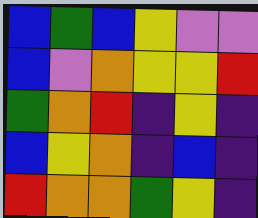[["blue", "green", "blue", "yellow", "violet", "violet"], ["blue", "violet", "orange", "yellow", "yellow", "red"], ["green", "orange", "red", "indigo", "yellow", "indigo"], ["blue", "yellow", "orange", "indigo", "blue", "indigo"], ["red", "orange", "orange", "green", "yellow", "indigo"]]